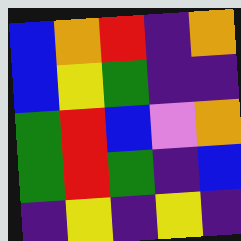[["blue", "orange", "red", "indigo", "orange"], ["blue", "yellow", "green", "indigo", "indigo"], ["green", "red", "blue", "violet", "orange"], ["green", "red", "green", "indigo", "blue"], ["indigo", "yellow", "indigo", "yellow", "indigo"]]